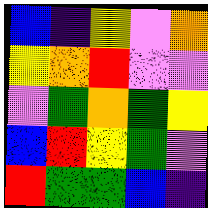[["blue", "indigo", "yellow", "violet", "orange"], ["yellow", "orange", "red", "violet", "violet"], ["violet", "green", "orange", "green", "yellow"], ["blue", "red", "yellow", "green", "violet"], ["red", "green", "green", "blue", "indigo"]]